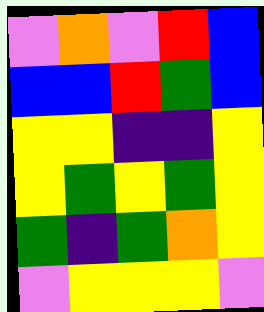[["violet", "orange", "violet", "red", "blue"], ["blue", "blue", "red", "green", "blue"], ["yellow", "yellow", "indigo", "indigo", "yellow"], ["yellow", "green", "yellow", "green", "yellow"], ["green", "indigo", "green", "orange", "yellow"], ["violet", "yellow", "yellow", "yellow", "violet"]]